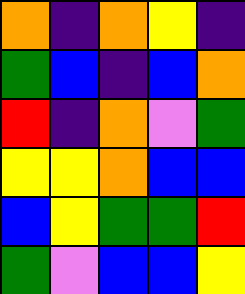[["orange", "indigo", "orange", "yellow", "indigo"], ["green", "blue", "indigo", "blue", "orange"], ["red", "indigo", "orange", "violet", "green"], ["yellow", "yellow", "orange", "blue", "blue"], ["blue", "yellow", "green", "green", "red"], ["green", "violet", "blue", "blue", "yellow"]]